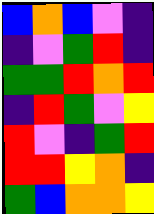[["blue", "orange", "blue", "violet", "indigo"], ["indigo", "violet", "green", "red", "indigo"], ["green", "green", "red", "orange", "red"], ["indigo", "red", "green", "violet", "yellow"], ["red", "violet", "indigo", "green", "red"], ["red", "red", "yellow", "orange", "indigo"], ["green", "blue", "orange", "orange", "yellow"]]